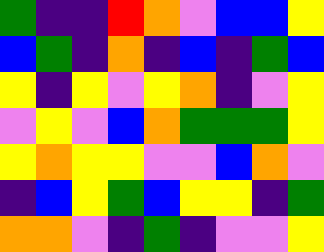[["green", "indigo", "indigo", "red", "orange", "violet", "blue", "blue", "yellow"], ["blue", "green", "indigo", "orange", "indigo", "blue", "indigo", "green", "blue"], ["yellow", "indigo", "yellow", "violet", "yellow", "orange", "indigo", "violet", "yellow"], ["violet", "yellow", "violet", "blue", "orange", "green", "green", "green", "yellow"], ["yellow", "orange", "yellow", "yellow", "violet", "violet", "blue", "orange", "violet"], ["indigo", "blue", "yellow", "green", "blue", "yellow", "yellow", "indigo", "green"], ["orange", "orange", "violet", "indigo", "green", "indigo", "violet", "violet", "yellow"]]